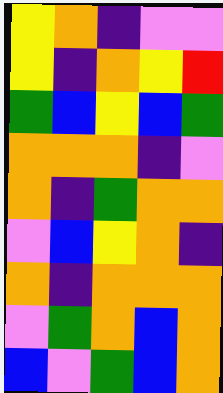[["yellow", "orange", "indigo", "violet", "violet"], ["yellow", "indigo", "orange", "yellow", "red"], ["green", "blue", "yellow", "blue", "green"], ["orange", "orange", "orange", "indigo", "violet"], ["orange", "indigo", "green", "orange", "orange"], ["violet", "blue", "yellow", "orange", "indigo"], ["orange", "indigo", "orange", "orange", "orange"], ["violet", "green", "orange", "blue", "orange"], ["blue", "violet", "green", "blue", "orange"]]